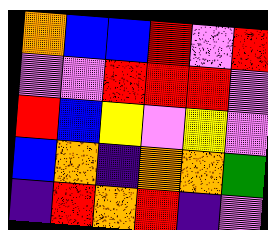[["orange", "blue", "blue", "red", "violet", "red"], ["violet", "violet", "red", "red", "red", "violet"], ["red", "blue", "yellow", "violet", "yellow", "violet"], ["blue", "orange", "indigo", "orange", "orange", "green"], ["indigo", "red", "orange", "red", "indigo", "violet"]]